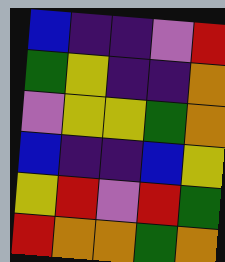[["blue", "indigo", "indigo", "violet", "red"], ["green", "yellow", "indigo", "indigo", "orange"], ["violet", "yellow", "yellow", "green", "orange"], ["blue", "indigo", "indigo", "blue", "yellow"], ["yellow", "red", "violet", "red", "green"], ["red", "orange", "orange", "green", "orange"]]